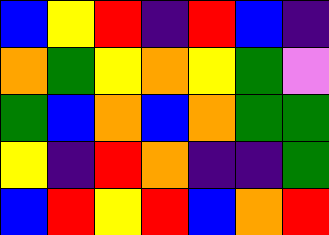[["blue", "yellow", "red", "indigo", "red", "blue", "indigo"], ["orange", "green", "yellow", "orange", "yellow", "green", "violet"], ["green", "blue", "orange", "blue", "orange", "green", "green"], ["yellow", "indigo", "red", "orange", "indigo", "indigo", "green"], ["blue", "red", "yellow", "red", "blue", "orange", "red"]]